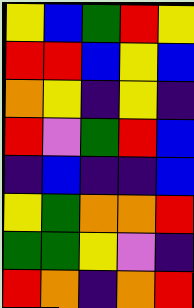[["yellow", "blue", "green", "red", "yellow"], ["red", "red", "blue", "yellow", "blue"], ["orange", "yellow", "indigo", "yellow", "indigo"], ["red", "violet", "green", "red", "blue"], ["indigo", "blue", "indigo", "indigo", "blue"], ["yellow", "green", "orange", "orange", "red"], ["green", "green", "yellow", "violet", "indigo"], ["red", "orange", "indigo", "orange", "red"]]